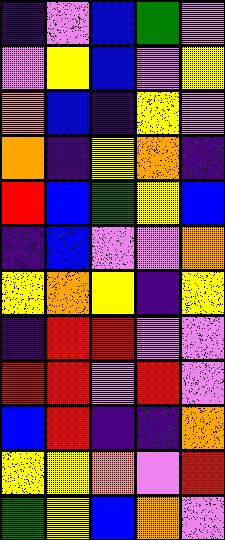[["indigo", "violet", "blue", "green", "violet"], ["violet", "yellow", "blue", "violet", "yellow"], ["orange", "blue", "indigo", "yellow", "violet"], ["orange", "indigo", "yellow", "orange", "indigo"], ["red", "blue", "green", "yellow", "blue"], ["indigo", "blue", "violet", "violet", "orange"], ["yellow", "orange", "yellow", "indigo", "yellow"], ["indigo", "red", "red", "violet", "violet"], ["red", "red", "violet", "red", "violet"], ["blue", "red", "indigo", "indigo", "orange"], ["yellow", "yellow", "orange", "violet", "red"], ["green", "yellow", "blue", "orange", "violet"]]